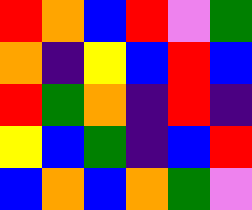[["red", "orange", "blue", "red", "violet", "green"], ["orange", "indigo", "yellow", "blue", "red", "blue"], ["red", "green", "orange", "indigo", "red", "indigo"], ["yellow", "blue", "green", "indigo", "blue", "red"], ["blue", "orange", "blue", "orange", "green", "violet"]]